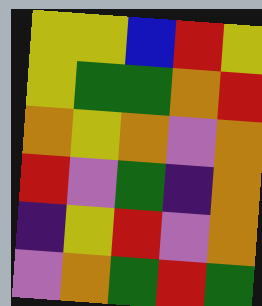[["yellow", "yellow", "blue", "red", "yellow"], ["yellow", "green", "green", "orange", "red"], ["orange", "yellow", "orange", "violet", "orange"], ["red", "violet", "green", "indigo", "orange"], ["indigo", "yellow", "red", "violet", "orange"], ["violet", "orange", "green", "red", "green"]]